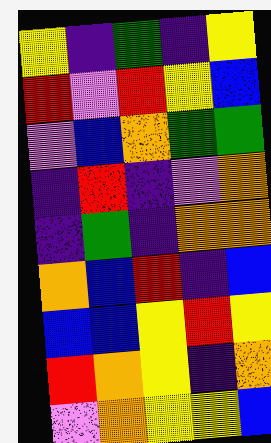[["yellow", "indigo", "green", "indigo", "yellow"], ["red", "violet", "red", "yellow", "blue"], ["violet", "blue", "orange", "green", "green"], ["indigo", "red", "indigo", "violet", "orange"], ["indigo", "green", "indigo", "orange", "orange"], ["orange", "blue", "red", "indigo", "blue"], ["blue", "blue", "yellow", "red", "yellow"], ["red", "orange", "yellow", "indigo", "orange"], ["violet", "orange", "yellow", "yellow", "blue"]]